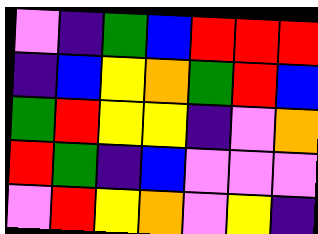[["violet", "indigo", "green", "blue", "red", "red", "red"], ["indigo", "blue", "yellow", "orange", "green", "red", "blue"], ["green", "red", "yellow", "yellow", "indigo", "violet", "orange"], ["red", "green", "indigo", "blue", "violet", "violet", "violet"], ["violet", "red", "yellow", "orange", "violet", "yellow", "indigo"]]